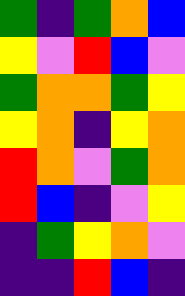[["green", "indigo", "green", "orange", "blue"], ["yellow", "violet", "red", "blue", "violet"], ["green", "orange", "orange", "green", "yellow"], ["yellow", "orange", "indigo", "yellow", "orange"], ["red", "orange", "violet", "green", "orange"], ["red", "blue", "indigo", "violet", "yellow"], ["indigo", "green", "yellow", "orange", "violet"], ["indigo", "indigo", "red", "blue", "indigo"]]